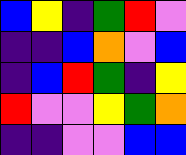[["blue", "yellow", "indigo", "green", "red", "violet"], ["indigo", "indigo", "blue", "orange", "violet", "blue"], ["indigo", "blue", "red", "green", "indigo", "yellow"], ["red", "violet", "violet", "yellow", "green", "orange"], ["indigo", "indigo", "violet", "violet", "blue", "blue"]]